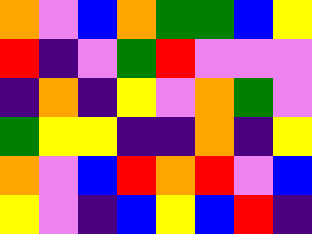[["orange", "violet", "blue", "orange", "green", "green", "blue", "yellow"], ["red", "indigo", "violet", "green", "red", "violet", "violet", "violet"], ["indigo", "orange", "indigo", "yellow", "violet", "orange", "green", "violet"], ["green", "yellow", "yellow", "indigo", "indigo", "orange", "indigo", "yellow"], ["orange", "violet", "blue", "red", "orange", "red", "violet", "blue"], ["yellow", "violet", "indigo", "blue", "yellow", "blue", "red", "indigo"]]